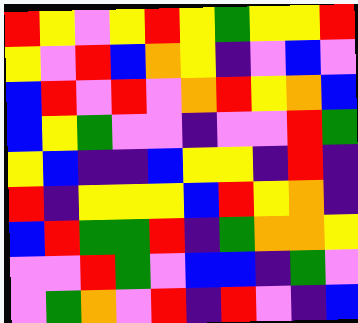[["red", "yellow", "violet", "yellow", "red", "yellow", "green", "yellow", "yellow", "red"], ["yellow", "violet", "red", "blue", "orange", "yellow", "indigo", "violet", "blue", "violet"], ["blue", "red", "violet", "red", "violet", "orange", "red", "yellow", "orange", "blue"], ["blue", "yellow", "green", "violet", "violet", "indigo", "violet", "violet", "red", "green"], ["yellow", "blue", "indigo", "indigo", "blue", "yellow", "yellow", "indigo", "red", "indigo"], ["red", "indigo", "yellow", "yellow", "yellow", "blue", "red", "yellow", "orange", "indigo"], ["blue", "red", "green", "green", "red", "indigo", "green", "orange", "orange", "yellow"], ["violet", "violet", "red", "green", "violet", "blue", "blue", "indigo", "green", "violet"], ["violet", "green", "orange", "violet", "red", "indigo", "red", "violet", "indigo", "blue"]]